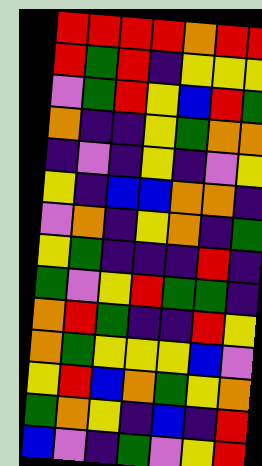[["red", "red", "red", "red", "orange", "red", "red"], ["red", "green", "red", "indigo", "yellow", "yellow", "yellow"], ["violet", "green", "red", "yellow", "blue", "red", "green"], ["orange", "indigo", "indigo", "yellow", "green", "orange", "orange"], ["indigo", "violet", "indigo", "yellow", "indigo", "violet", "yellow"], ["yellow", "indigo", "blue", "blue", "orange", "orange", "indigo"], ["violet", "orange", "indigo", "yellow", "orange", "indigo", "green"], ["yellow", "green", "indigo", "indigo", "indigo", "red", "indigo"], ["green", "violet", "yellow", "red", "green", "green", "indigo"], ["orange", "red", "green", "indigo", "indigo", "red", "yellow"], ["orange", "green", "yellow", "yellow", "yellow", "blue", "violet"], ["yellow", "red", "blue", "orange", "green", "yellow", "orange"], ["green", "orange", "yellow", "indigo", "blue", "indigo", "red"], ["blue", "violet", "indigo", "green", "violet", "yellow", "red"]]